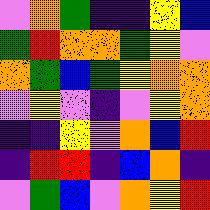[["violet", "orange", "green", "indigo", "indigo", "yellow", "blue"], ["green", "red", "orange", "orange", "green", "yellow", "violet"], ["orange", "green", "blue", "green", "yellow", "orange", "orange"], ["violet", "yellow", "violet", "indigo", "violet", "yellow", "orange"], ["indigo", "indigo", "yellow", "violet", "orange", "blue", "red"], ["indigo", "red", "red", "indigo", "blue", "orange", "indigo"], ["violet", "green", "blue", "violet", "orange", "yellow", "red"]]